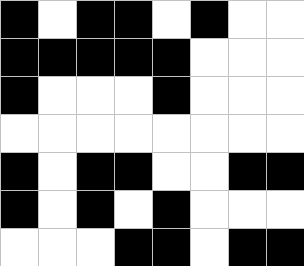[["black", "white", "black", "black", "white", "black", "white", "white"], ["black", "black", "black", "black", "black", "white", "white", "white"], ["black", "white", "white", "white", "black", "white", "white", "white"], ["white", "white", "white", "white", "white", "white", "white", "white"], ["black", "white", "black", "black", "white", "white", "black", "black"], ["black", "white", "black", "white", "black", "white", "white", "white"], ["white", "white", "white", "black", "black", "white", "black", "black"]]